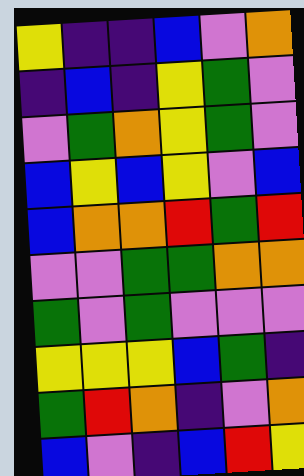[["yellow", "indigo", "indigo", "blue", "violet", "orange"], ["indigo", "blue", "indigo", "yellow", "green", "violet"], ["violet", "green", "orange", "yellow", "green", "violet"], ["blue", "yellow", "blue", "yellow", "violet", "blue"], ["blue", "orange", "orange", "red", "green", "red"], ["violet", "violet", "green", "green", "orange", "orange"], ["green", "violet", "green", "violet", "violet", "violet"], ["yellow", "yellow", "yellow", "blue", "green", "indigo"], ["green", "red", "orange", "indigo", "violet", "orange"], ["blue", "violet", "indigo", "blue", "red", "yellow"]]